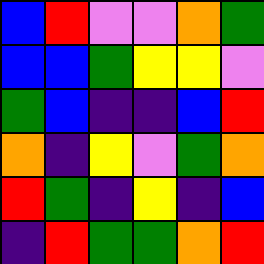[["blue", "red", "violet", "violet", "orange", "green"], ["blue", "blue", "green", "yellow", "yellow", "violet"], ["green", "blue", "indigo", "indigo", "blue", "red"], ["orange", "indigo", "yellow", "violet", "green", "orange"], ["red", "green", "indigo", "yellow", "indigo", "blue"], ["indigo", "red", "green", "green", "orange", "red"]]